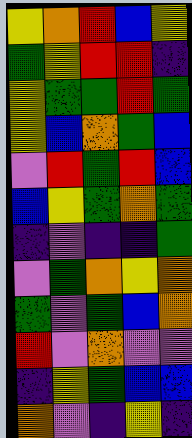[["yellow", "orange", "red", "blue", "yellow"], ["green", "yellow", "red", "red", "indigo"], ["yellow", "green", "green", "red", "green"], ["yellow", "blue", "orange", "green", "blue"], ["violet", "red", "green", "red", "blue"], ["blue", "yellow", "green", "orange", "green"], ["indigo", "violet", "indigo", "indigo", "green"], ["violet", "green", "orange", "yellow", "orange"], ["green", "violet", "green", "blue", "orange"], ["red", "violet", "orange", "violet", "violet"], ["indigo", "yellow", "green", "blue", "blue"], ["orange", "violet", "indigo", "yellow", "indigo"]]